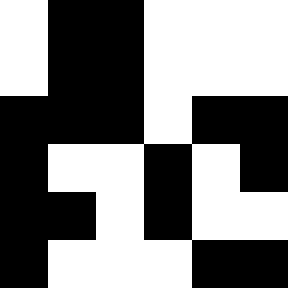[["white", "black", "black", "white", "white", "white"], ["white", "black", "black", "white", "white", "white"], ["black", "black", "black", "white", "black", "black"], ["black", "white", "white", "black", "white", "black"], ["black", "black", "white", "black", "white", "white"], ["black", "white", "white", "white", "black", "black"]]